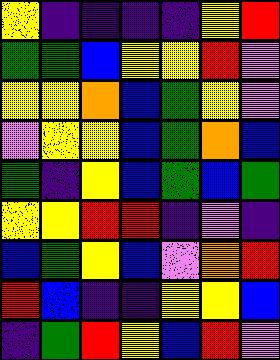[["yellow", "indigo", "indigo", "indigo", "indigo", "yellow", "red"], ["green", "green", "blue", "yellow", "yellow", "red", "violet"], ["yellow", "yellow", "orange", "blue", "green", "yellow", "violet"], ["violet", "yellow", "yellow", "blue", "green", "orange", "blue"], ["green", "indigo", "yellow", "blue", "green", "blue", "green"], ["yellow", "yellow", "red", "red", "indigo", "violet", "indigo"], ["blue", "green", "yellow", "blue", "violet", "orange", "red"], ["red", "blue", "indigo", "indigo", "yellow", "yellow", "blue"], ["indigo", "green", "red", "yellow", "blue", "red", "violet"]]